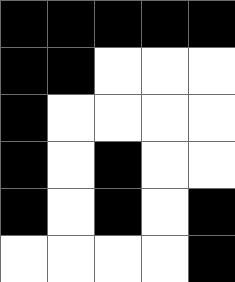[["black", "black", "black", "black", "black"], ["black", "black", "white", "white", "white"], ["black", "white", "white", "white", "white"], ["black", "white", "black", "white", "white"], ["black", "white", "black", "white", "black"], ["white", "white", "white", "white", "black"]]